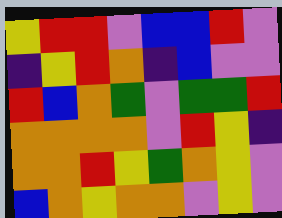[["yellow", "red", "red", "violet", "blue", "blue", "red", "violet"], ["indigo", "yellow", "red", "orange", "indigo", "blue", "violet", "violet"], ["red", "blue", "orange", "green", "violet", "green", "green", "red"], ["orange", "orange", "orange", "orange", "violet", "red", "yellow", "indigo"], ["orange", "orange", "red", "yellow", "green", "orange", "yellow", "violet"], ["blue", "orange", "yellow", "orange", "orange", "violet", "yellow", "violet"]]